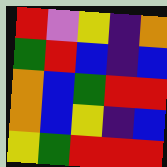[["red", "violet", "yellow", "indigo", "orange"], ["green", "red", "blue", "indigo", "blue"], ["orange", "blue", "green", "red", "red"], ["orange", "blue", "yellow", "indigo", "blue"], ["yellow", "green", "red", "red", "red"]]